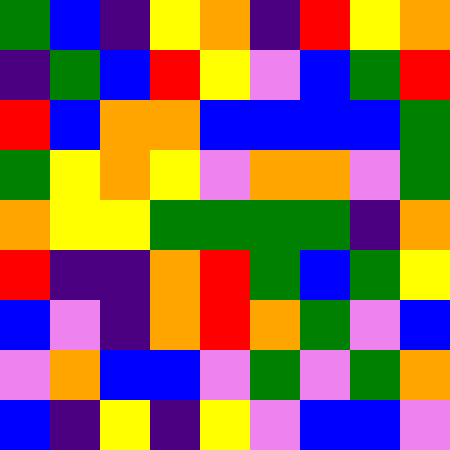[["green", "blue", "indigo", "yellow", "orange", "indigo", "red", "yellow", "orange"], ["indigo", "green", "blue", "red", "yellow", "violet", "blue", "green", "red"], ["red", "blue", "orange", "orange", "blue", "blue", "blue", "blue", "green"], ["green", "yellow", "orange", "yellow", "violet", "orange", "orange", "violet", "green"], ["orange", "yellow", "yellow", "green", "green", "green", "green", "indigo", "orange"], ["red", "indigo", "indigo", "orange", "red", "green", "blue", "green", "yellow"], ["blue", "violet", "indigo", "orange", "red", "orange", "green", "violet", "blue"], ["violet", "orange", "blue", "blue", "violet", "green", "violet", "green", "orange"], ["blue", "indigo", "yellow", "indigo", "yellow", "violet", "blue", "blue", "violet"]]